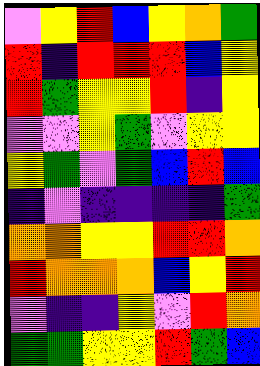[["violet", "yellow", "red", "blue", "yellow", "orange", "green"], ["red", "indigo", "red", "red", "red", "blue", "yellow"], ["red", "green", "yellow", "yellow", "red", "indigo", "yellow"], ["violet", "violet", "yellow", "green", "violet", "yellow", "yellow"], ["yellow", "green", "violet", "green", "blue", "red", "blue"], ["indigo", "violet", "indigo", "indigo", "indigo", "indigo", "green"], ["orange", "orange", "yellow", "yellow", "red", "red", "orange"], ["red", "orange", "orange", "orange", "blue", "yellow", "red"], ["violet", "indigo", "indigo", "yellow", "violet", "red", "orange"], ["green", "green", "yellow", "yellow", "red", "green", "blue"]]